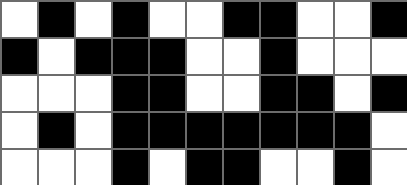[["white", "black", "white", "black", "white", "white", "black", "black", "white", "white", "black"], ["black", "white", "black", "black", "black", "white", "white", "black", "white", "white", "white"], ["white", "white", "white", "black", "black", "white", "white", "black", "black", "white", "black"], ["white", "black", "white", "black", "black", "black", "black", "black", "black", "black", "white"], ["white", "white", "white", "black", "white", "black", "black", "white", "white", "black", "white"]]